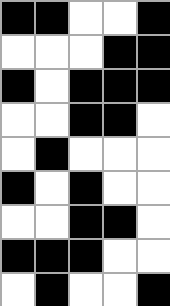[["black", "black", "white", "white", "black"], ["white", "white", "white", "black", "black"], ["black", "white", "black", "black", "black"], ["white", "white", "black", "black", "white"], ["white", "black", "white", "white", "white"], ["black", "white", "black", "white", "white"], ["white", "white", "black", "black", "white"], ["black", "black", "black", "white", "white"], ["white", "black", "white", "white", "black"]]